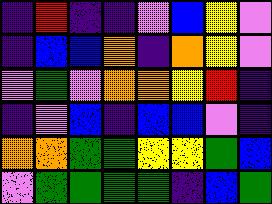[["indigo", "red", "indigo", "indigo", "violet", "blue", "yellow", "violet"], ["indigo", "blue", "blue", "orange", "indigo", "orange", "yellow", "violet"], ["violet", "green", "violet", "orange", "orange", "yellow", "red", "indigo"], ["indigo", "violet", "blue", "indigo", "blue", "blue", "violet", "indigo"], ["orange", "orange", "green", "green", "yellow", "yellow", "green", "blue"], ["violet", "green", "green", "green", "green", "indigo", "blue", "green"]]